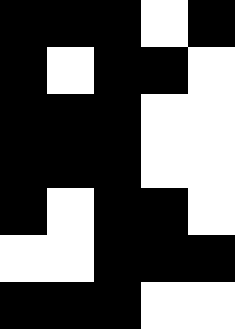[["black", "black", "black", "white", "black"], ["black", "white", "black", "black", "white"], ["black", "black", "black", "white", "white"], ["black", "black", "black", "white", "white"], ["black", "white", "black", "black", "white"], ["white", "white", "black", "black", "black"], ["black", "black", "black", "white", "white"]]